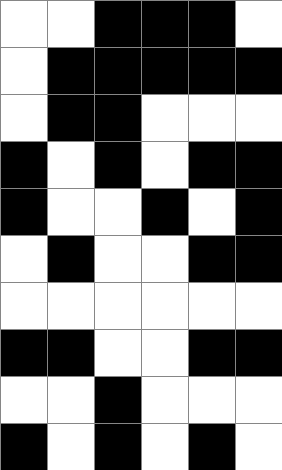[["white", "white", "black", "black", "black", "white"], ["white", "black", "black", "black", "black", "black"], ["white", "black", "black", "white", "white", "white"], ["black", "white", "black", "white", "black", "black"], ["black", "white", "white", "black", "white", "black"], ["white", "black", "white", "white", "black", "black"], ["white", "white", "white", "white", "white", "white"], ["black", "black", "white", "white", "black", "black"], ["white", "white", "black", "white", "white", "white"], ["black", "white", "black", "white", "black", "white"]]